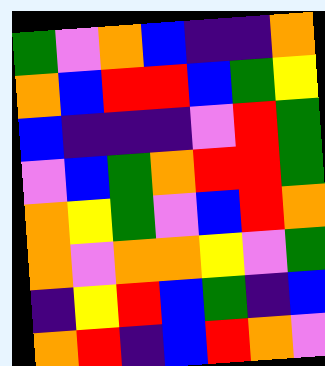[["green", "violet", "orange", "blue", "indigo", "indigo", "orange"], ["orange", "blue", "red", "red", "blue", "green", "yellow"], ["blue", "indigo", "indigo", "indigo", "violet", "red", "green"], ["violet", "blue", "green", "orange", "red", "red", "green"], ["orange", "yellow", "green", "violet", "blue", "red", "orange"], ["orange", "violet", "orange", "orange", "yellow", "violet", "green"], ["indigo", "yellow", "red", "blue", "green", "indigo", "blue"], ["orange", "red", "indigo", "blue", "red", "orange", "violet"]]